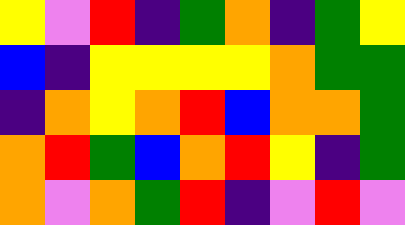[["yellow", "violet", "red", "indigo", "green", "orange", "indigo", "green", "yellow"], ["blue", "indigo", "yellow", "yellow", "yellow", "yellow", "orange", "green", "green"], ["indigo", "orange", "yellow", "orange", "red", "blue", "orange", "orange", "green"], ["orange", "red", "green", "blue", "orange", "red", "yellow", "indigo", "green"], ["orange", "violet", "orange", "green", "red", "indigo", "violet", "red", "violet"]]